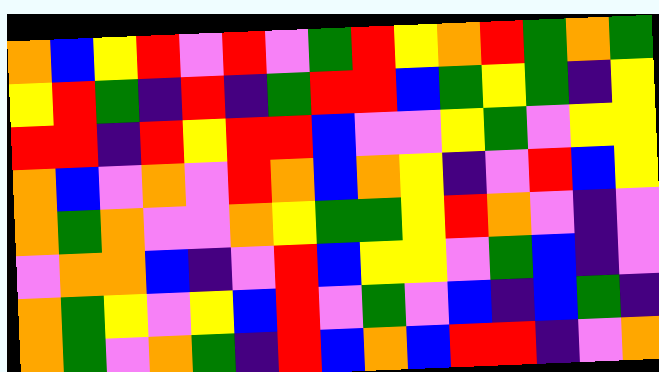[["orange", "blue", "yellow", "red", "violet", "red", "violet", "green", "red", "yellow", "orange", "red", "green", "orange", "green"], ["yellow", "red", "green", "indigo", "red", "indigo", "green", "red", "red", "blue", "green", "yellow", "green", "indigo", "yellow"], ["red", "red", "indigo", "red", "yellow", "red", "red", "blue", "violet", "violet", "yellow", "green", "violet", "yellow", "yellow"], ["orange", "blue", "violet", "orange", "violet", "red", "orange", "blue", "orange", "yellow", "indigo", "violet", "red", "blue", "yellow"], ["orange", "green", "orange", "violet", "violet", "orange", "yellow", "green", "green", "yellow", "red", "orange", "violet", "indigo", "violet"], ["violet", "orange", "orange", "blue", "indigo", "violet", "red", "blue", "yellow", "yellow", "violet", "green", "blue", "indigo", "violet"], ["orange", "green", "yellow", "violet", "yellow", "blue", "red", "violet", "green", "violet", "blue", "indigo", "blue", "green", "indigo"], ["orange", "green", "violet", "orange", "green", "indigo", "red", "blue", "orange", "blue", "red", "red", "indigo", "violet", "orange"]]